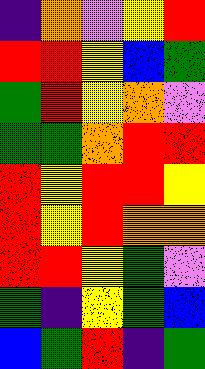[["indigo", "orange", "violet", "yellow", "red"], ["red", "red", "yellow", "blue", "green"], ["green", "red", "yellow", "orange", "violet"], ["green", "green", "orange", "red", "red"], ["red", "yellow", "red", "red", "yellow"], ["red", "yellow", "red", "orange", "orange"], ["red", "red", "yellow", "green", "violet"], ["green", "indigo", "yellow", "green", "blue"], ["blue", "green", "red", "indigo", "green"]]